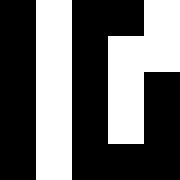[["black", "white", "black", "black", "white"], ["black", "white", "black", "white", "white"], ["black", "white", "black", "white", "black"], ["black", "white", "black", "white", "black"], ["black", "white", "black", "black", "black"]]